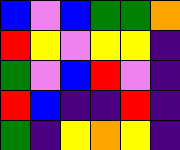[["blue", "violet", "blue", "green", "green", "orange"], ["red", "yellow", "violet", "yellow", "yellow", "indigo"], ["green", "violet", "blue", "red", "violet", "indigo"], ["red", "blue", "indigo", "indigo", "red", "indigo"], ["green", "indigo", "yellow", "orange", "yellow", "indigo"]]